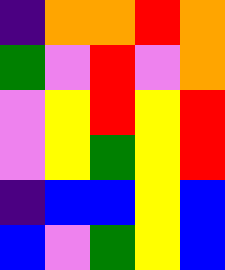[["indigo", "orange", "orange", "red", "orange"], ["green", "violet", "red", "violet", "orange"], ["violet", "yellow", "red", "yellow", "red"], ["violet", "yellow", "green", "yellow", "red"], ["indigo", "blue", "blue", "yellow", "blue"], ["blue", "violet", "green", "yellow", "blue"]]